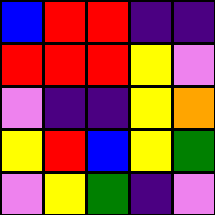[["blue", "red", "red", "indigo", "indigo"], ["red", "red", "red", "yellow", "violet"], ["violet", "indigo", "indigo", "yellow", "orange"], ["yellow", "red", "blue", "yellow", "green"], ["violet", "yellow", "green", "indigo", "violet"]]